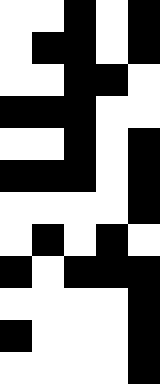[["white", "white", "black", "white", "black"], ["white", "black", "black", "white", "black"], ["white", "white", "black", "black", "white"], ["black", "black", "black", "white", "white"], ["white", "white", "black", "white", "black"], ["black", "black", "black", "white", "black"], ["white", "white", "white", "white", "black"], ["white", "black", "white", "black", "white"], ["black", "white", "black", "black", "black"], ["white", "white", "white", "white", "black"], ["black", "white", "white", "white", "black"], ["white", "white", "white", "white", "black"]]